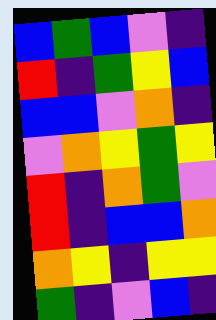[["blue", "green", "blue", "violet", "indigo"], ["red", "indigo", "green", "yellow", "blue"], ["blue", "blue", "violet", "orange", "indigo"], ["violet", "orange", "yellow", "green", "yellow"], ["red", "indigo", "orange", "green", "violet"], ["red", "indigo", "blue", "blue", "orange"], ["orange", "yellow", "indigo", "yellow", "yellow"], ["green", "indigo", "violet", "blue", "indigo"]]